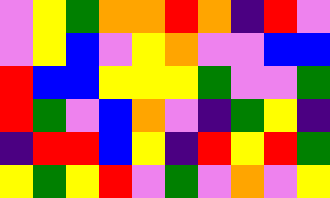[["violet", "yellow", "green", "orange", "orange", "red", "orange", "indigo", "red", "violet"], ["violet", "yellow", "blue", "violet", "yellow", "orange", "violet", "violet", "blue", "blue"], ["red", "blue", "blue", "yellow", "yellow", "yellow", "green", "violet", "violet", "green"], ["red", "green", "violet", "blue", "orange", "violet", "indigo", "green", "yellow", "indigo"], ["indigo", "red", "red", "blue", "yellow", "indigo", "red", "yellow", "red", "green"], ["yellow", "green", "yellow", "red", "violet", "green", "violet", "orange", "violet", "yellow"]]